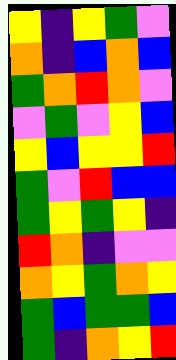[["yellow", "indigo", "yellow", "green", "violet"], ["orange", "indigo", "blue", "orange", "blue"], ["green", "orange", "red", "orange", "violet"], ["violet", "green", "violet", "yellow", "blue"], ["yellow", "blue", "yellow", "yellow", "red"], ["green", "violet", "red", "blue", "blue"], ["green", "yellow", "green", "yellow", "indigo"], ["red", "orange", "indigo", "violet", "violet"], ["orange", "yellow", "green", "orange", "yellow"], ["green", "blue", "green", "green", "blue"], ["green", "indigo", "orange", "yellow", "red"]]